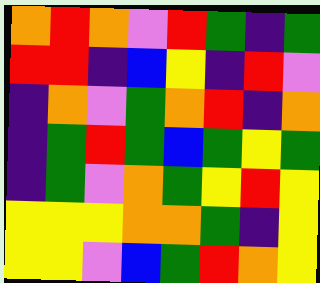[["orange", "red", "orange", "violet", "red", "green", "indigo", "green"], ["red", "red", "indigo", "blue", "yellow", "indigo", "red", "violet"], ["indigo", "orange", "violet", "green", "orange", "red", "indigo", "orange"], ["indigo", "green", "red", "green", "blue", "green", "yellow", "green"], ["indigo", "green", "violet", "orange", "green", "yellow", "red", "yellow"], ["yellow", "yellow", "yellow", "orange", "orange", "green", "indigo", "yellow"], ["yellow", "yellow", "violet", "blue", "green", "red", "orange", "yellow"]]